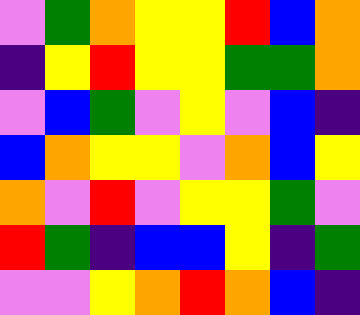[["violet", "green", "orange", "yellow", "yellow", "red", "blue", "orange"], ["indigo", "yellow", "red", "yellow", "yellow", "green", "green", "orange"], ["violet", "blue", "green", "violet", "yellow", "violet", "blue", "indigo"], ["blue", "orange", "yellow", "yellow", "violet", "orange", "blue", "yellow"], ["orange", "violet", "red", "violet", "yellow", "yellow", "green", "violet"], ["red", "green", "indigo", "blue", "blue", "yellow", "indigo", "green"], ["violet", "violet", "yellow", "orange", "red", "orange", "blue", "indigo"]]